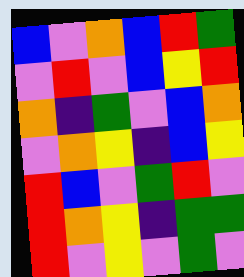[["blue", "violet", "orange", "blue", "red", "green"], ["violet", "red", "violet", "blue", "yellow", "red"], ["orange", "indigo", "green", "violet", "blue", "orange"], ["violet", "orange", "yellow", "indigo", "blue", "yellow"], ["red", "blue", "violet", "green", "red", "violet"], ["red", "orange", "yellow", "indigo", "green", "green"], ["red", "violet", "yellow", "violet", "green", "violet"]]